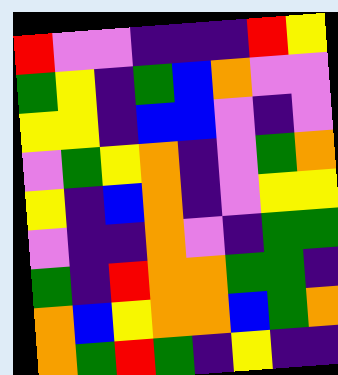[["red", "violet", "violet", "indigo", "indigo", "indigo", "red", "yellow"], ["green", "yellow", "indigo", "green", "blue", "orange", "violet", "violet"], ["yellow", "yellow", "indigo", "blue", "blue", "violet", "indigo", "violet"], ["violet", "green", "yellow", "orange", "indigo", "violet", "green", "orange"], ["yellow", "indigo", "blue", "orange", "indigo", "violet", "yellow", "yellow"], ["violet", "indigo", "indigo", "orange", "violet", "indigo", "green", "green"], ["green", "indigo", "red", "orange", "orange", "green", "green", "indigo"], ["orange", "blue", "yellow", "orange", "orange", "blue", "green", "orange"], ["orange", "green", "red", "green", "indigo", "yellow", "indigo", "indigo"]]